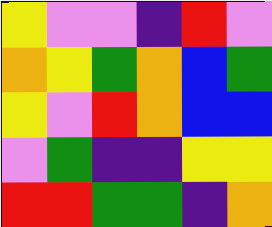[["yellow", "violet", "violet", "indigo", "red", "violet"], ["orange", "yellow", "green", "orange", "blue", "green"], ["yellow", "violet", "red", "orange", "blue", "blue"], ["violet", "green", "indigo", "indigo", "yellow", "yellow"], ["red", "red", "green", "green", "indigo", "orange"]]